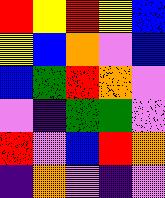[["red", "yellow", "red", "yellow", "blue"], ["yellow", "blue", "orange", "violet", "blue"], ["blue", "green", "red", "orange", "violet"], ["violet", "indigo", "green", "green", "violet"], ["red", "violet", "blue", "red", "orange"], ["indigo", "orange", "violet", "indigo", "violet"]]